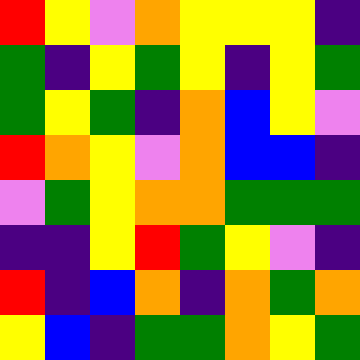[["red", "yellow", "violet", "orange", "yellow", "yellow", "yellow", "indigo"], ["green", "indigo", "yellow", "green", "yellow", "indigo", "yellow", "green"], ["green", "yellow", "green", "indigo", "orange", "blue", "yellow", "violet"], ["red", "orange", "yellow", "violet", "orange", "blue", "blue", "indigo"], ["violet", "green", "yellow", "orange", "orange", "green", "green", "green"], ["indigo", "indigo", "yellow", "red", "green", "yellow", "violet", "indigo"], ["red", "indigo", "blue", "orange", "indigo", "orange", "green", "orange"], ["yellow", "blue", "indigo", "green", "green", "orange", "yellow", "green"]]